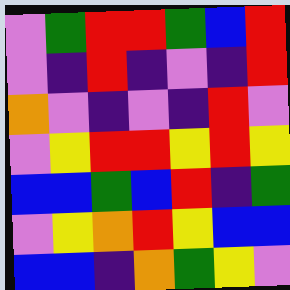[["violet", "green", "red", "red", "green", "blue", "red"], ["violet", "indigo", "red", "indigo", "violet", "indigo", "red"], ["orange", "violet", "indigo", "violet", "indigo", "red", "violet"], ["violet", "yellow", "red", "red", "yellow", "red", "yellow"], ["blue", "blue", "green", "blue", "red", "indigo", "green"], ["violet", "yellow", "orange", "red", "yellow", "blue", "blue"], ["blue", "blue", "indigo", "orange", "green", "yellow", "violet"]]